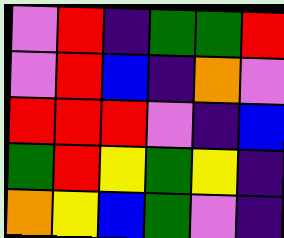[["violet", "red", "indigo", "green", "green", "red"], ["violet", "red", "blue", "indigo", "orange", "violet"], ["red", "red", "red", "violet", "indigo", "blue"], ["green", "red", "yellow", "green", "yellow", "indigo"], ["orange", "yellow", "blue", "green", "violet", "indigo"]]